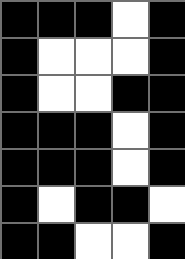[["black", "black", "black", "white", "black"], ["black", "white", "white", "white", "black"], ["black", "white", "white", "black", "black"], ["black", "black", "black", "white", "black"], ["black", "black", "black", "white", "black"], ["black", "white", "black", "black", "white"], ["black", "black", "white", "white", "black"]]